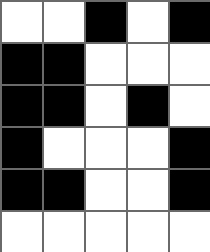[["white", "white", "black", "white", "black"], ["black", "black", "white", "white", "white"], ["black", "black", "white", "black", "white"], ["black", "white", "white", "white", "black"], ["black", "black", "white", "white", "black"], ["white", "white", "white", "white", "white"]]